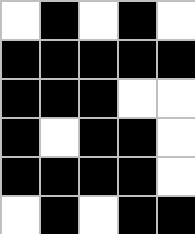[["white", "black", "white", "black", "white"], ["black", "black", "black", "black", "black"], ["black", "black", "black", "white", "white"], ["black", "white", "black", "black", "white"], ["black", "black", "black", "black", "white"], ["white", "black", "white", "black", "black"]]